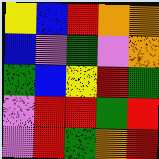[["yellow", "blue", "red", "orange", "orange"], ["blue", "violet", "green", "violet", "orange"], ["green", "blue", "yellow", "red", "green"], ["violet", "red", "red", "green", "red"], ["violet", "red", "green", "orange", "red"]]